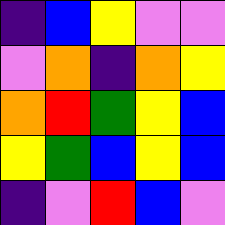[["indigo", "blue", "yellow", "violet", "violet"], ["violet", "orange", "indigo", "orange", "yellow"], ["orange", "red", "green", "yellow", "blue"], ["yellow", "green", "blue", "yellow", "blue"], ["indigo", "violet", "red", "blue", "violet"]]